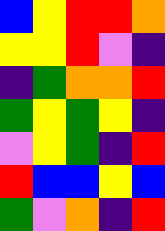[["blue", "yellow", "red", "red", "orange"], ["yellow", "yellow", "red", "violet", "indigo"], ["indigo", "green", "orange", "orange", "red"], ["green", "yellow", "green", "yellow", "indigo"], ["violet", "yellow", "green", "indigo", "red"], ["red", "blue", "blue", "yellow", "blue"], ["green", "violet", "orange", "indigo", "red"]]